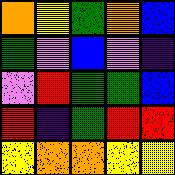[["orange", "yellow", "green", "orange", "blue"], ["green", "violet", "blue", "violet", "indigo"], ["violet", "red", "green", "green", "blue"], ["red", "indigo", "green", "red", "red"], ["yellow", "orange", "orange", "yellow", "yellow"]]